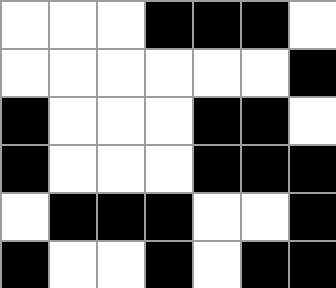[["white", "white", "white", "black", "black", "black", "white"], ["white", "white", "white", "white", "white", "white", "black"], ["black", "white", "white", "white", "black", "black", "white"], ["black", "white", "white", "white", "black", "black", "black"], ["white", "black", "black", "black", "white", "white", "black"], ["black", "white", "white", "black", "white", "black", "black"]]